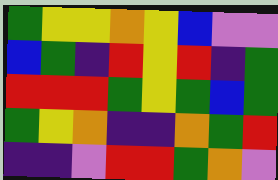[["green", "yellow", "yellow", "orange", "yellow", "blue", "violet", "violet"], ["blue", "green", "indigo", "red", "yellow", "red", "indigo", "green"], ["red", "red", "red", "green", "yellow", "green", "blue", "green"], ["green", "yellow", "orange", "indigo", "indigo", "orange", "green", "red"], ["indigo", "indigo", "violet", "red", "red", "green", "orange", "violet"]]